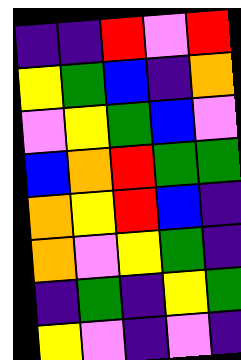[["indigo", "indigo", "red", "violet", "red"], ["yellow", "green", "blue", "indigo", "orange"], ["violet", "yellow", "green", "blue", "violet"], ["blue", "orange", "red", "green", "green"], ["orange", "yellow", "red", "blue", "indigo"], ["orange", "violet", "yellow", "green", "indigo"], ["indigo", "green", "indigo", "yellow", "green"], ["yellow", "violet", "indigo", "violet", "indigo"]]